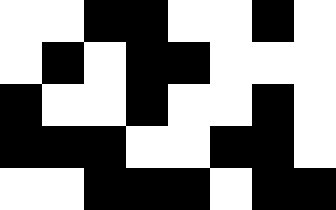[["white", "white", "black", "black", "white", "white", "black", "white"], ["white", "black", "white", "black", "black", "white", "white", "white"], ["black", "white", "white", "black", "white", "white", "black", "white"], ["black", "black", "black", "white", "white", "black", "black", "white"], ["white", "white", "black", "black", "black", "white", "black", "black"]]